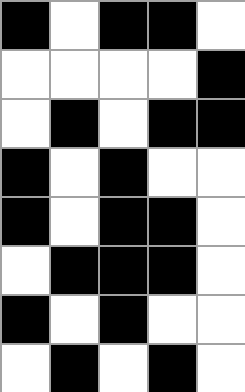[["black", "white", "black", "black", "white"], ["white", "white", "white", "white", "black"], ["white", "black", "white", "black", "black"], ["black", "white", "black", "white", "white"], ["black", "white", "black", "black", "white"], ["white", "black", "black", "black", "white"], ["black", "white", "black", "white", "white"], ["white", "black", "white", "black", "white"]]